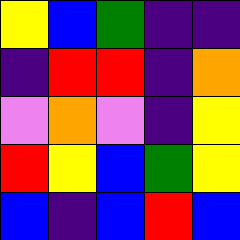[["yellow", "blue", "green", "indigo", "indigo"], ["indigo", "red", "red", "indigo", "orange"], ["violet", "orange", "violet", "indigo", "yellow"], ["red", "yellow", "blue", "green", "yellow"], ["blue", "indigo", "blue", "red", "blue"]]